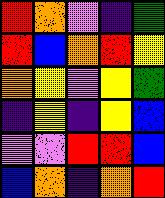[["red", "orange", "violet", "indigo", "green"], ["red", "blue", "orange", "red", "yellow"], ["orange", "yellow", "violet", "yellow", "green"], ["indigo", "yellow", "indigo", "yellow", "blue"], ["violet", "violet", "red", "red", "blue"], ["blue", "orange", "indigo", "orange", "red"]]